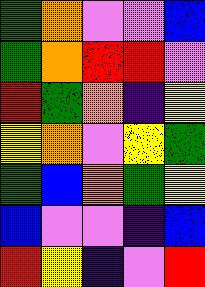[["green", "orange", "violet", "violet", "blue"], ["green", "orange", "red", "red", "violet"], ["red", "green", "orange", "indigo", "yellow"], ["yellow", "orange", "violet", "yellow", "green"], ["green", "blue", "orange", "green", "yellow"], ["blue", "violet", "violet", "indigo", "blue"], ["red", "yellow", "indigo", "violet", "red"]]